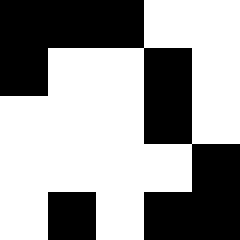[["black", "black", "black", "white", "white"], ["black", "white", "white", "black", "white"], ["white", "white", "white", "black", "white"], ["white", "white", "white", "white", "black"], ["white", "black", "white", "black", "black"]]